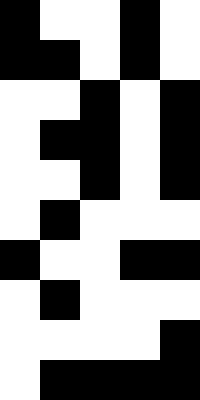[["black", "white", "white", "black", "white"], ["black", "black", "white", "black", "white"], ["white", "white", "black", "white", "black"], ["white", "black", "black", "white", "black"], ["white", "white", "black", "white", "black"], ["white", "black", "white", "white", "white"], ["black", "white", "white", "black", "black"], ["white", "black", "white", "white", "white"], ["white", "white", "white", "white", "black"], ["white", "black", "black", "black", "black"]]